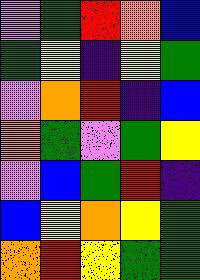[["violet", "green", "red", "orange", "blue"], ["green", "yellow", "indigo", "yellow", "green"], ["violet", "orange", "red", "indigo", "blue"], ["orange", "green", "violet", "green", "yellow"], ["violet", "blue", "green", "red", "indigo"], ["blue", "yellow", "orange", "yellow", "green"], ["orange", "red", "yellow", "green", "green"]]